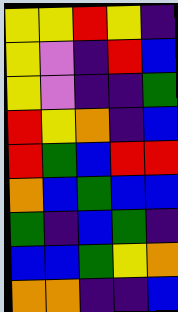[["yellow", "yellow", "red", "yellow", "indigo"], ["yellow", "violet", "indigo", "red", "blue"], ["yellow", "violet", "indigo", "indigo", "green"], ["red", "yellow", "orange", "indigo", "blue"], ["red", "green", "blue", "red", "red"], ["orange", "blue", "green", "blue", "blue"], ["green", "indigo", "blue", "green", "indigo"], ["blue", "blue", "green", "yellow", "orange"], ["orange", "orange", "indigo", "indigo", "blue"]]